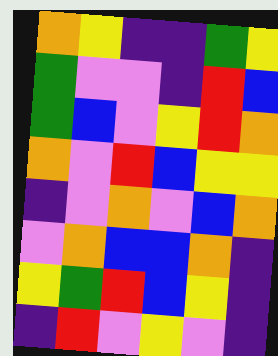[["orange", "yellow", "indigo", "indigo", "green", "yellow"], ["green", "violet", "violet", "indigo", "red", "blue"], ["green", "blue", "violet", "yellow", "red", "orange"], ["orange", "violet", "red", "blue", "yellow", "yellow"], ["indigo", "violet", "orange", "violet", "blue", "orange"], ["violet", "orange", "blue", "blue", "orange", "indigo"], ["yellow", "green", "red", "blue", "yellow", "indigo"], ["indigo", "red", "violet", "yellow", "violet", "indigo"]]